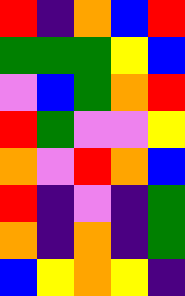[["red", "indigo", "orange", "blue", "red"], ["green", "green", "green", "yellow", "blue"], ["violet", "blue", "green", "orange", "red"], ["red", "green", "violet", "violet", "yellow"], ["orange", "violet", "red", "orange", "blue"], ["red", "indigo", "violet", "indigo", "green"], ["orange", "indigo", "orange", "indigo", "green"], ["blue", "yellow", "orange", "yellow", "indigo"]]